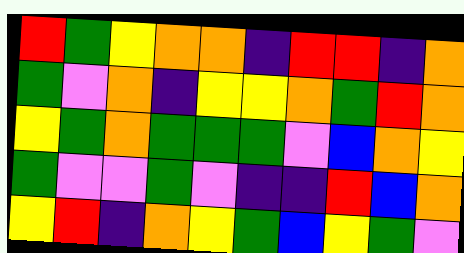[["red", "green", "yellow", "orange", "orange", "indigo", "red", "red", "indigo", "orange"], ["green", "violet", "orange", "indigo", "yellow", "yellow", "orange", "green", "red", "orange"], ["yellow", "green", "orange", "green", "green", "green", "violet", "blue", "orange", "yellow"], ["green", "violet", "violet", "green", "violet", "indigo", "indigo", "red", "blue", "orange"], ["yellow", "red", "indigo", "orange", "yellow", "green", "blue", "yellow", "green", "violet"]]